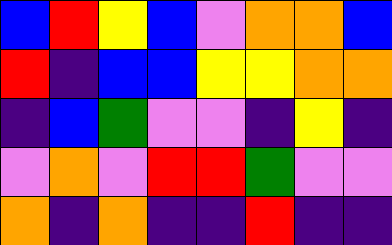[["blue", "red", "yellow", "blue", "violet", "orange", "orange", "blue"], ["red", "indigo", "blue", "blue", "yellow", "yellow", "orange", "orange"], ["indigo", "blue", "green", "violet", "violet", "indigo", "yellow", "indigo"], ["violet", "orange", "violet", "red", "red", "green", "violet", "violet"], ["orange", "indigo", "orange", "indigo", "indigo", "red", "indigo", "indigo"]]